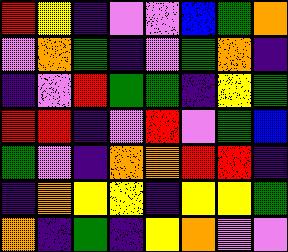[["red", "yellow", "indigo", "violet", "violet", "blue", "green", "orange"], ["violet", "orange", "green", "indigo", "violet", "green", "orange", "indigo"], ["indigo", "violet", "red", "green", "green", "indigo", "yellow", "green"], ["red", "red", "indigo", "violet", "red", "violet", "green", "blue"], ["green", "violet", "indigo", "orange", "orange", "red", "red", "indigo"], ["indigo", "orange", "yellow", "yellow", "indigo", "yellow", "yellow", "green"], ["orange", "indigo", "green", "indigo", "yellow", "orange", "violet", "violet"]]